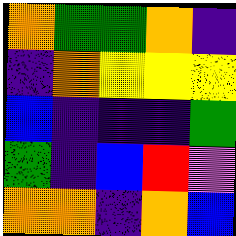[["orange", "green", "green", "orange", "indigo"], ["indigo", "orange", "yellow", "yellow", "yellow"], ["blue", "indigo", "indigo", "indigo", "green"], ["green", "indigo", "blue", "red", "violet"], ["orange", "orange", "indigo", "orange", "blue"]]